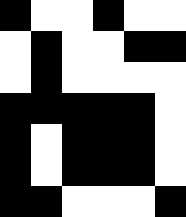[["black", "white", "white", "black", "white", "white"], ["white", "black", "white", "white", "black", "black"], ["white", "black", "white", "white", "white", "white"], ["black", "black", "black", "black", "black", "white"], ["black", "white", "black", "black", "black", "white"], ["black", "white", "black", "black", "black", "white"], ["black", "black", "white", "white", "white", "black"]]